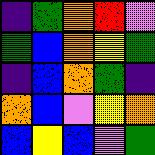[["indigo", "green", "orange", "red", "violet"], ["green", "blue", "orange", "yellow", "green"], ["indigo", "blue", "orange", "green", "indigo"], ["orange", "blue", "violet", "yellow", "orange"], ["blue", "yellow", "blue", "violet", "green"]]